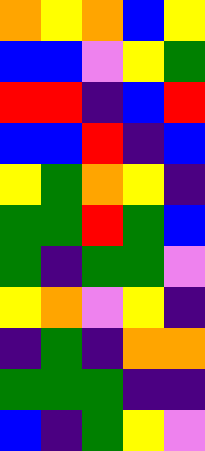[["orange", "yellow", "orange", "blue", "yellow"], ["blue", "blue", "violet", "yellow", "green"], ["red", "red", "indigo", "blue", "red"], ["blue", "blue", "red", "indigo", "blue"], ["yellow", "green", "orange", "yellow", "indigo"], ["green", "green", "red", "green", "blue"], ["green", "indigo", "green", "green", "violet"], ["yellow", "orange", "violet", "yellow", "indigo"], ["indigo", "green", "indigo", "orange", "orange"], ["green", "green", "green", "indigo", "indigo"], ["blue", "indigo", "green", "yellow", "violet"]]